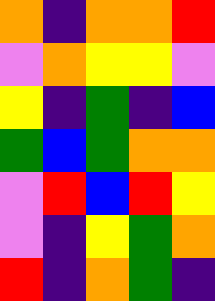[["orange", "indigo", "orange", "orange", "red"], ["violet", "orange", "yellow", "yellow", "violet"], ["yellow", "indigo", "green", "indigo", "blue"], ["green", "blue", "green", "orange", "orange"], ["violet", "red", "blue", "red", "yellow"], ["violet", "indigo", "yellow", "green", "orange"], ["red", "indigo", "orange", "green", "indigo"]]